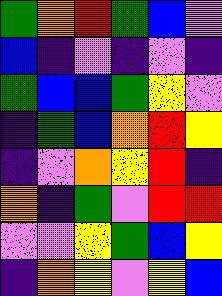[["green", "orange", "red", "green", "blue", "violet"], ["blue", "indigo", "violet", "indigo", "violet", "indigo"], ["green", "blue", "blue", "green", "yellow", "violet"], ["indigo", "green", "blue", "orange", "red", "yellow"], ["indigo", "violet", "orange", "yellow", "red", "indigo"], ["orange", "indigo", "green", "violet", "red", "red"], ["violet", "violet", "yellow", "green", "blue", "yellow"], ["indigo", "orange", "yellow", "violet", "yellow", "blue"]]